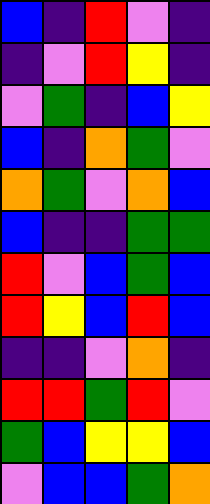[["blue", "indigo", "red", "violet", "indigo"], ["indigo", "violet", "red", "yellow", "indigo"], ["violet", "green", "indigo", "blue", "yellow"], ["blue", "indigo", "orange", "green", "violet"], ["orange", "green", "violet", "orange", "blue"], ["blue", "indigo", "indigo", "green", "green"], ["red", "violet", "blue", "green", "blue"], ["red", "yellow", "blue", "red", "blue"], ["indigo", "indigo", "violet", "orange", "indigo"], ["red", "red", "green", "red", "violet"], ["green", "blue", "yellow", "yellow", "blue"], ["violet", "blue", "blue", "green", "orange"]]